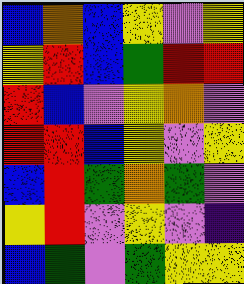[["blue", "orange", "blue", "yellow", "violet", "yellow"], ["yellow", "red", "blue", "green", "red", "red"], ["red", "blue", "violet", "yellow", "orange", "violet"], ["red", "red", "blue", "yellow", "violet", "yellow"], ["blue", "red", "green", "orange", "green", "violet"], ["yellow", "red", "violet", "yellow", "violet", "indigo"], ["blue", "green", "violet", "green", "yellow", "yellow"]]